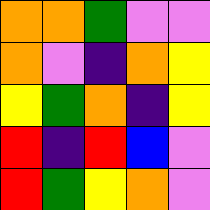[["orange", "orange", "green", "violet", "violet"], ["orange", "violet", "indigo", "orange", "yellow"], ["yellow", "green", "orange", "indigo", "yellow"], ["red", "indigo", "red", "blue", "violet"], ["red", "green", "yellow", "orange", "violet"]]